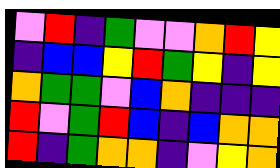[["violet", "red", "indigo", "green", "violet", "violet", "orange", "red", "yellow"], ["indigo", "blue", "blue", "yellow", "red", "green", "yellow", "indigo", "yellow"], ["orange", "green", "green", "violet", "blue", "orange", "indigo", "indigo", "indigo"], ["red", "violet", "green", "red", "blue", "indigo", "blue", "orange", "orange"], ["red", "indigo", "green", "orange", "orange", "indigo", "violet", "yellow", "orange"]]